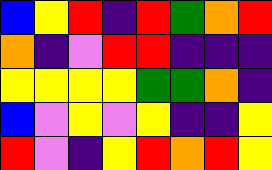[["blue", "yellow", "red", "indigo", "red", "green", "orange", "red"], ["orange", "indigo", "violet", "red", "red", "indigo", "indigo", "indigo"], ["yellow", "yellow", "yellow", "yellow", "green", "green", "orange", "indigo"], ["blue", "violet", "yellow", "violet", "yellow", "indigo", "indigo", "yellow"], ["red", "violet", "indigo", "yellow", "red", "orange", "red", "yellow"]]